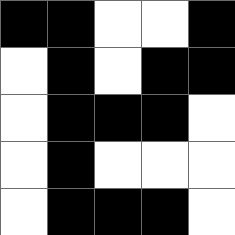[["black", "black", "white", "white", "black"], ["white", "black", "white", "black", "black"], ["white", "black", "black", "black", "white"], ["white", "black", "white", "white", "white"], ["white", "black", "black", "black", "white"]]